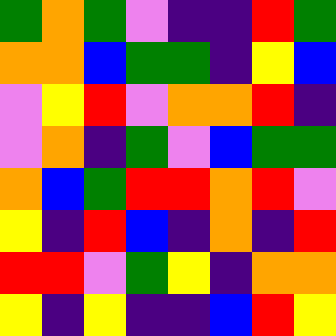[["green", "orange", "green", "violet", "indigo", "indigo", "red", "green"], ["orange", "orange", "blue", "green", "green", "indigo", "yellow", "blue"], ["violet", "yellow", "red", "violet", "orange", "orange", "red", "indigo"], ["violet", "orange", "indigo", "green", "violet", "blue", "green", "green"], ["orange", "blue", "green", "red", "red", "orange", "red", "violet"], ["yellow", "indigo", "red", "blue", "indigo", "orange", "indigo", "red"], ["red", "red", "violet", "green", "yellow", "indigo", "orange", "orange"], ["yellow", "indigo", "yellow", "indigo", "indigo", "blue", "red", "yellow"]]